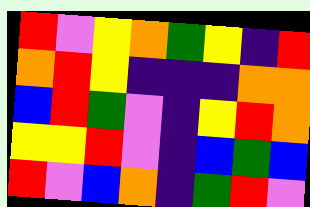[["red", "violet", "yellow", "orange", "green", "yellow", "indigo", "red"], ["orange", "red", "yellow", "indigo", "indigo", "indigo", "orange", "orange"], ["blue", "red", "green", "violet", "indigo", "yellow", "red", "orange"], ["yellow", "yellow", "red", "violet", "indigo", "blue", "green", "blue"], ["red", "violet", "blue", "orange", "indigo", "green", "red", "violet"]]